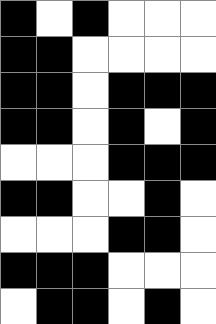[["black", "white", "black", "white", "white", "white"], ["black", "black", "white", "white", "white", "white"], ["black", "black", "white", "black", "black", "black"], ["black", "black", "white", "black", "white", "black"], ["white", "white", "white", "black", "black", "black"], ["black", "black", "white", "white", "black", "white"], ["white", "white", "white", "black", "black", "white"], ["black", "black", "black", "white", "white", "white"], ["white", "black", "black", "white", "black", "white"]]